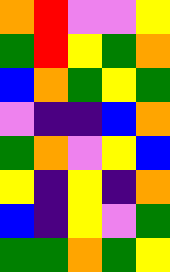[["orange", "red", "violet", "violet", "yellow"], ["green", "red", "yellow", "green", "orange"], ["blue", "orange", "green", "yellow", "green"], ["violet", "indigo", "indigo", "blue", "orange"], ["green", "orange", "violet", "yellow", "blue"], ["yellow", "indigo", "yellow", "indigo", "orange"], ["blue", "indigo", "yellow", "violet", "green"], ["green", "green", "orange", "green", "yellow"]]